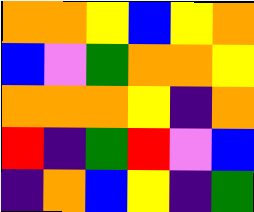[["orange", "orange", "yellow", "blue", "yellow", "orange"], ["blue", "violet", "green", "orange", "orange", "yellow"], ["orange", "orange", "orange", "yellow", "indigo", "orange"], ["red", "indigo", "green", "red", "violet", "blue"], ["indigo", "orange", "blue", "yellow", "indigo", "green"]]